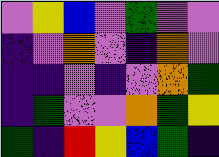[["violet", "yellow", "blue", "violet", "green", "violet", "violet"], ["indigo", "violet", "orange", "violet", "indigo", "orange", "violet"], ["indigo", "indigo", "violet", "indigo", "violet", "orange", "green"], ["indigo", "green", "violet", "violet", "orange", "green", "yellow"], ["green", "indigo", "red", "yellow", "blue", "green", "indigo"]]